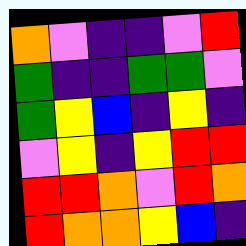[["orange", "violet", "indigo", "indigo", "violet", "red"], ["green", "indigo", "indigo", "green", "green", "violet"], ["green", "yellow", "blue", "indigo", "yellow", "indigo"], ["violet", "yellow", "indigo", "yellow", "red", "red"], ["red", "red", "orange", "violet", "red", "orange"], ["red", "orange", "orange", "yellow", "blue", "indigo"]]